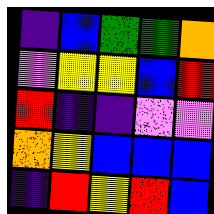[["indigo", "blue", "green", "green", "orange"], ["violet", "yellow", "yellow", "blue", "red"], ["red", "indigo", "indigo", "violet", "violet"], ["orange", "yellow", "blue", "blue", "blue"], ["indigo", "red", "yellow", "red", "blue"]]